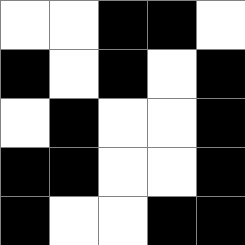[["white", "white", "black", "black", "white"], ["black", "white", "black", "white", "black"], ["white", "black", "white", "white", "black"], ["black", "black", "white", "white", "black"], ["black", "white", "white", "black", "black"]]